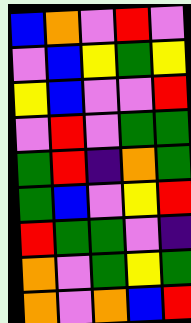[["blue", "orange", "violet", "red", "violet"], ["violet", "blue", "yellow", "green", "yellow"], ["yellow", "blue", "violet", "violet", "red"], ["violet", "red", "violet", "green", "green"], ["green", "red", "indigo", "orange", "green"], ["green", "blue", "violet", "yellow", "red"], ["red", "green", "green", "violet", "indigo"], ["orange", "violet", "green", "yellow", "green"], ["orange", "violet", "orange", "blue", "red"]]